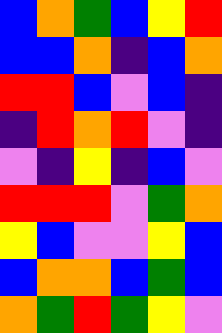[["blue", "orange", "green", "blue", "yellow", "red"], ["blue", "blue", "orange", "indigo", "blue", "orange"], ["red", "red", "blue", "violet", "blue", "indigo"], ["indigo", "red", "orange", "red", "violet", "indigo"], ["violet", "indigo", "yellow", "indigo", "blue", "violet"], ["red", "red", "red", "violet", "green", "orange"], ["yellow", "blue", "violet", "violet", "yellow", "blue"], ["blue", "orange", "orange", "blue", "green", "blue"], ["orange", "green", "red", "green", "yellow", "violet"]]